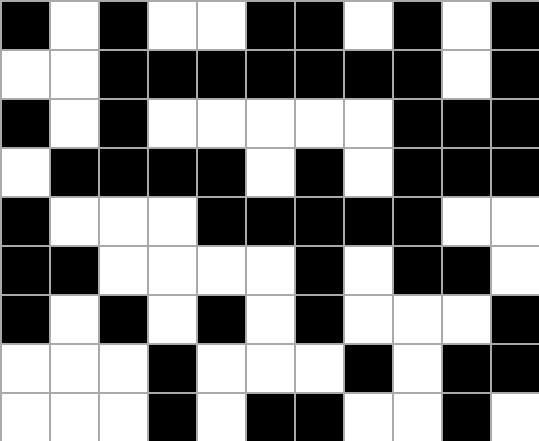[["black", "white", "black", "white", "white", "black", "black", "white", "black", "white", "black"], ["white", "white", "black", "black", "black", "black", "black", "black", "black", "white", "black"], ["black", "white", "black", "white", "white", "white", "white", "white", "black", "black", "black"], ["white", "black", "black", "black", "black", "white", "black", "white", "black", "black", "black"], ["black", "white", "white", "white", "black", "black", "black", "black", "black", "white", "white"], ["black", "black", "white", "white", "white", "white", "black", "white", "black", "black", "white"], ["black", "white", "black", "white", "black", "white", "black", "white", "white", "white", "black"], ["white", "white", "white", "black", "white", "white", "white", "black", "white", "black", "black"], ["white", "white", "white", "black", "white", "black", "black", "white", "white", "black", "white"]]